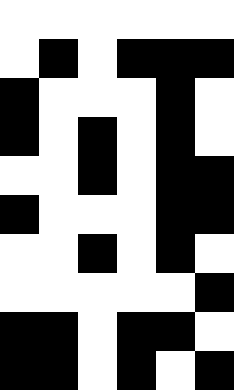[["white", "white", "white", "white", "white", "white"], ["white", "black", "white", "black", "black", "black"], ["black", "white", "white", "white", "black", "white"], ["black", "white", "black", "white", "black", "white"], ["white", "white", "black", "white", "black", "black"], ["black", "white", "white", "white", "black", "black"], ["white", "white", "black", "white", "black", "white"], ["white", "white", "white", "white", "white", "black"], ["black", "black", "white", "black", "black", "white"], ["black", "black", "white", "black", "white", "black"]]